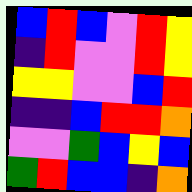[["blue", "red", "blue", "violet", "red", "yellow"], ["indigo", "red", "violet", "violet", "red", "yellow"], ["yellow", "yellow", "violet", "violet", "blue", "red"], ["indigo", "indigo", "blue", "red", "red", "orange"], ["violet", "violet", "green", "blue", "yellow", "blue"], ["green", "red", "blue", "blue", "indigo", "orange"]]